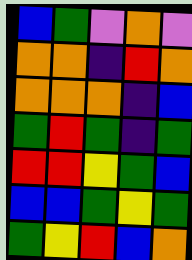[["blue", "green", "violet", "orange", "violet"], ["orange", "orange", "indigo", "red", "orange"], ["orange", "orange", "orange", "indigo", "blue"], ["green", "red", "green", "indigo", "green"], ["red", "red", "yellow", "green", "blue"], ["blue", "blue", "green", "yellow", "green"], ["green", "yellow", "red", "blue", "orange"]]